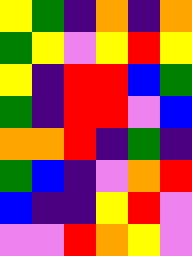[["yellow", "green", "indigo", "orange", "indigo", "orange"], ["green", "yellow", "violet", "yellow", "red", "yellow"], ["yellow", "indigo", "red", "red", "blue", "green"], ["green", "indigo", "red", "red", "violet", "blue"], ["orange", "orange", "red", "indigo", "green", "indigo"], ["green", "blue", "indigo", "violet", "orange", "red"], ["blue", "indigo", "indigo", "yellow", "red", "violet"], ["violet", "violet", "red", "orange", "yellow", "violet"]]